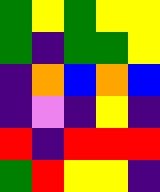[["green", "yellow", "green", "yellow", "yellow"], ["green", "indigo", "green", "green", "yellow"], ["indigo", "orange", "blue", "orange", "blue"], ["indigo", "violet", "indigo", "yellow", "indigo"], ["red", "indigo", "red", "red", "red"], ["green", "red", "yellow", "yellow", "indigo"]]